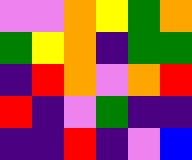[["violet", "violet", "orange", "yellow", "green", "orange"], ["green", "yellow", "orange", "indigo", "green", "green"], ["indigo", "red", "orange", "violet", "orange", "red"], ["red", "indigo", "violet", "green", "indigo", "indigo"], ["indigo", "indigo", "red", "indigo", "violet", "blue"]]